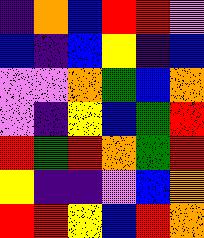[["indigo", "orange", "blue", "red", "red", "violet"], ["blue", "indigo", "blue", "yellow", "indigo", "blue"], ["violet", "violet", "orange", "green", "blue", "orange"], ["violet", "indigo", "yellow", "blue", "green", "red"], ["red", "green", "red", "orange", "green", "red"], ["yellow", "indigo", "indigo", "violet", "blue", "orange"], ["red", "red", "yellow", "blue", "red", "orange"]]